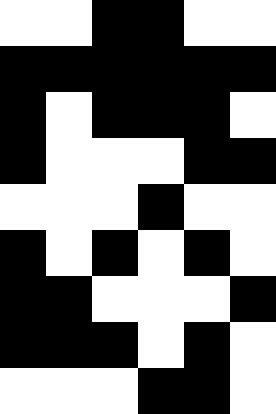[["white", "white", "black", "black", "white", "white"], ["black", "black", "black", "black", "black", "black"], ["black", "white", "black", "black", "black", "white"], ["black", "white", "white", "white", "black", "black"], ["white", "white", "white", "black", "white", "white"], ["black", "white", "black", "white", "black", "white"], ["black", "black", "white", "white", "white", "black"], ["black", "black", "black", "white", "black", "white"], ["white", "white", "white", "black", "black", "white"]]